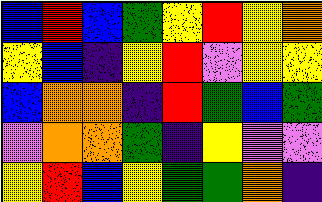[["blue", "red", "blue", "green", "yellow", "red", "yellow", "orange"], ["yellow", "blue", "indigo", "yellow", "red", "violet", "yellow", "yellow"], ["blue", "orange", "orange", "indigo", "red", "green", "blue", "green"], ["violet", "orange", "orange", "green", "indigo", "yellow", "violet", "violet"], ["yellow", "red", "blue", "yellow", "green", "green", "orange", "indigo"]]